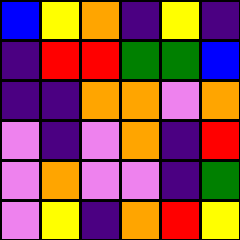[["blue", "yellow", "orange", "indigo", "yellow", "indigo"], ["indigo", "red", "red", "green", "green", "blue"], ["indigo", "indigo", "orange", "orange", "violet", "orange"], ["violet", "indigo", "violet", "orange", "indigo", "red"], ["violet", "orange", "violet", "violet", "indigo", "green"], ["violet", "yellow", "indigo", "orange", "red", "yellow"]]